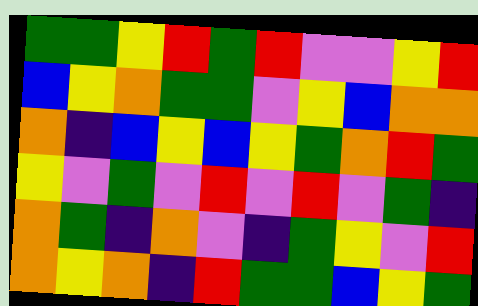[["green", "green", "yellow", "red", "green", "red", "violet", "violet", "yellow", "red"], ["blue", "yellow", "orange", "green", "green", "violet", "yellow", "blue", "orange", "orange"], ["orange", "indigo", "blue", "yellow", "blue", "yellow", "green", "orange", "red", "green"], ["yellow", "violet", "green", "violet", "red", "violet", "red", "violet", "green", "indigo"], ["orange", "green", "indigo", "orange", "violet", "indigo", "green", "yellow", "violet", "red"], ["orange", "yellow", "orange", "indigo", "red", "green", "green", "blue", "yellow", "green"]]